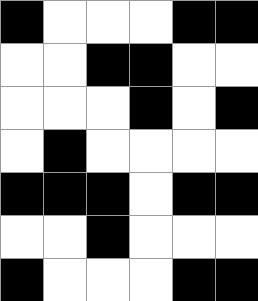[["black", "white", "white", "white", "black", "black"], ["white", "white", "black", "black", "white", "white"], ["white", "white", "white", "black", "white", "black"], ["white", "black", "white", "white", "white", "white"], ["black", "black", "black", "white", "black", "black"], ["white", "white", "black", "white", "white", "white"], ["black", "white", "white", "white", "black", "black"]]